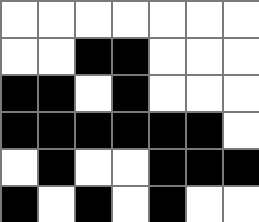[["white", "white", "white", "white", "white", "white", "white"], ["white", "white", "black", "black", "white", "white", "white"], ["black", "black", "white", "black", "white", "white", "white"], ["black", "black", "black", "black", "black", "black", "white"], ["white", "black", "white", "white", "black", "black", "black"], ["black", "white", "black", "white", "black", "white", "white"]]